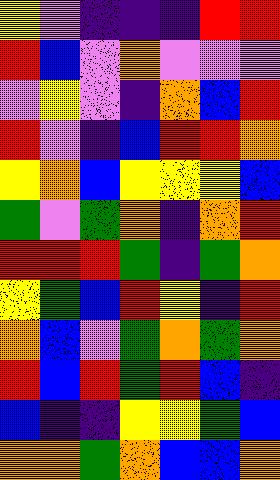[["yellow", "violet", "indigo", "indigo", "indigo", "red", "red"], ["red", "blue", "violet", "orange", "violet", "violet", "violet"], ["violet", "yellow", "violet", "indigo", "orange", "blue", "red"], ["red", "violet", "indigo", "blue", "red", "red", "orange"], ["yellow", "orange", "blue", "yellow", "yellow", "yellow", "blue"], ["green", "violet", "green", "orange", "indigo", "orange", "red"], ["red", "red", "red", "green", "indigo", "green", "orange"], ["yellow", "green", "blue", "red", "yellow", "indigo", "red"], ["orange", "blue", "violet", "green", "orange", "green", "orange"], ["red", "blue", "red", "green", "red", "blue", "indigo"], ["blue", "indigo", "indigo", "yellow", "yellow", "green", "blue"], ["orange", "orange", "green", "orange", "blue", "blue", "orange"]]